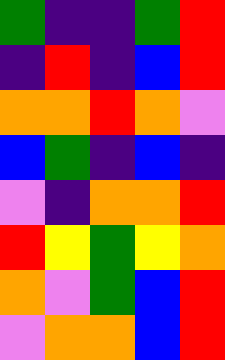[["green", "indigo", "indigo", "green", "red"], ["indigo", "red", "indigo", "blue", "red"], ["orange", "orange", "red", "orange", "violet"], ["blue", "green", "indigo", "blue", "indigo"], ["violet", "indigo", "orange", "orange", "red"], ["red", "yellow", "green", "yellow", "orange"], ["orange", "violet", "green", "blue", "red"], ["violet", "orange", "orange", "blue", "red"]]